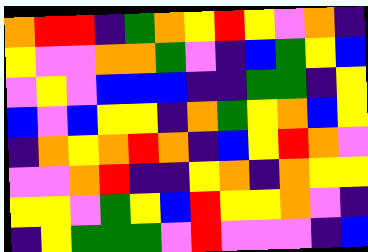[["orange", "red", "red", "indigo", "green", "orange", "yellow", "red", "yellow", "violet", "orange", "indigo"], ["yellow", "violet", "violet", "orange", "orange", "green", "violet", "indigo", "blue", "green", "yellow", "blue"], ["violet", "yellow", "violet", "blue", "blue", "blue", "indigo", "indigo", "green", "green", "indigo", "yellow"], ["blue", "violet", "blue", "yellow", "yellow", "indigo", "orange", "green", "yellow", "orange", "blue", "yellow"], ["indigo", "orange", "yellow", "orange", "red", "orange", "indigo", "blue", "yellow", "red", "orange", "violet"], ["violet", "violet", "orange", "red", "indigo", "indigo", "yellow", "orange", "indigo", "orange", "yellow", "yellow"], ["yellow", "yellow", "violet", "green", "yellow", "blue", "red", "yellow", "yellow", "orange", "violet", "indigo"], ["indigo", "yellow", "green", "green", "green", "violet", "red", "violet", "violet", "violet", "indigo", "blue"]]